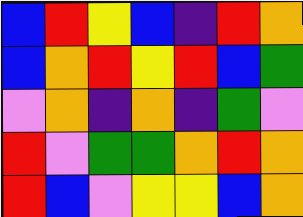[["blue", "red", "yellow", "blue", "indigo", "red", "orange"], ["blue", "orange", "red", "yellow", "red", "blue", "green"], ["violet", "orange", "indigo", "orange", "indigo", "green", "violet"], ["red", "violet", "green", "green", "orange", "red", "orange"], ["red", "blue", "violet", "yellow", "yellow", "blue", "orange"]]